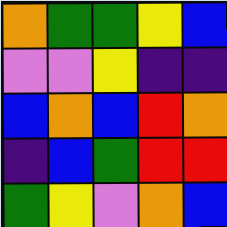[["orange", "green", "green", "yellow", "blue"], ["violet", "violet", "yellow", "indigo", "indigo"], ["blue", "orange", "blue", "red", "orange"], ["indigo", "blue", "green", "red", "red"], ["green", "yellow", "violet", "orange", "blue"]]